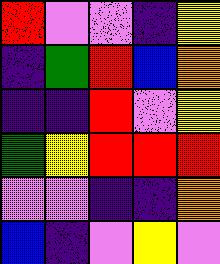[["red", "violet", "violet", "indigo", "yellow"], ["indigo", "green", "red", "blue", "orange"], ["indigo", "indigo", "red", "violet", "yellow"], ["green", "yellow", "red", "red", "red"], ["violet", "violet", "indigo", "indigo", "orange"], ["blue", "indigo", "violet", "yellow", "violet"]]